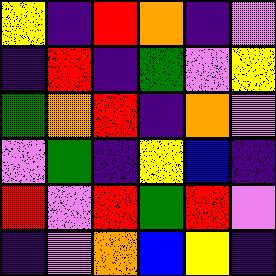[["yellow", "indigo", "red", "orange", "indigo", "violet"], ["indigo", "red", "indigo", "green", "violet", "yellow"], ["green", "orange", "red", "indigo", "orange", "violet"], ["violet", "green", "indigo", "yellow", "blue", "indigo"], ["red", "violet", "red", "green", "red", "violet"], ["indigo", "violet", "orange", "blue", "yellow", "indigo"]]